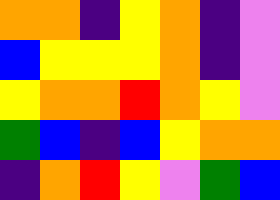[["orange", "orange", "indigo", "yellow", "orange", "indigo", "violet"], ["blue", "yellow", "yellow", "yellow", "orange", "indigo", "violet"], ["yellow", "orange", "orange", "red", "orange", "yellow", "violet"], ["green", "blue", "indigo", "blue", "yellow", "orange", "orange"], ["indigo", "orange", "red", "yellow", "violet", "green", "blue"]]